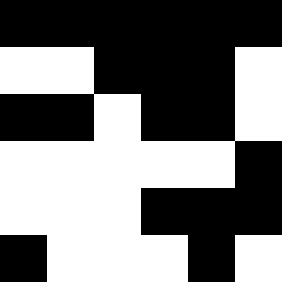[["black", "black", "black", "black", "black", "black"], ["white", "white", "black", "black", "black", "white"], ["black", "black", "white", "black", "black", "white"], ["white", "white", "white", "white", "white", "black"], ["white", "white", "white", "black", "black", "black"], ["black", "white", "white", "white", "black", "white"]]